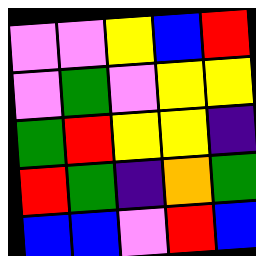[["violet", "violet", "yellow", "blue", "red"], ["violet", "green", "violet", "yellow", "yellow"], ["green", "red", "yellow", "yellow", "indigo"], ["red", "green", "indigo", "orange", "green"], ["blue", "blue", "violet", "red", "blue"]]